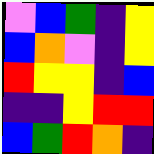[["violet", "blue", "green", "indigo", "yellow"], ["blue", "orange", "violet", "indigo", "yellow"], ["red", "yellow", "yellow", "indigo", "blue"], ["indigo", "indigo", "yellow", "red", "red"], ["blue", "green", "red", "orange", "indigo"]]